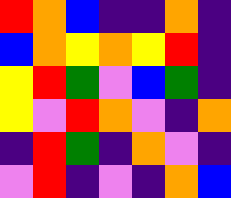[["red", "orange", "blue", "indigo", "indigo", "orange", "indigo"], ["blue", "orange", "yellow", "orange", "yellow", "red", "indigo"], ["yellow", "red", "green", "violet", "blue", "green", "indigo"], ["yellow", "violet", "red", "orange", "violet", "indigo", "orange"], ["indigo", "red", "green", "indigo", "orange", "violet", "indigo"], ["violet", "red", "indigo", "violet", "indigo", "orange", "blue"]]